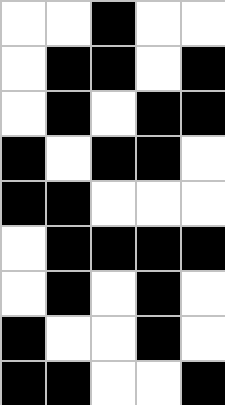[["white", "white", "black", "white", "white"], ["white", "black", "black", "white", "black"], ["white", "black", "white", "black", "black"], ["black", "white", "black", "black", "white"], ["black", "black", "white", "white", "white"], ["white", "black", "black", "black", "black"], ["white", "black", "white", "black", "white"], ["black", "white", "white", "black", "white"], ["black", "black", "white", "white", "black"]]